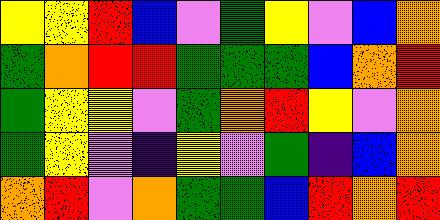[["yellow", "yellow", "red", "blue", "violet", "green", "yellow", "violet", "blue", "orange"], ["green", "orange", "red", "red", "green", "green", "green", "blue", "orange", "red"], ["green", "yellow", "yellow", "violet", "green", "orange", "red", "yellow", "violet", "orange"], ["green", "yellow", "violet", "indigo", "yellow", "violet", "green", "indigo", "blue", "orange"], ["orange", "red", "violet", "orange", "green", "green", "blue", "red", "orange", "red"]]